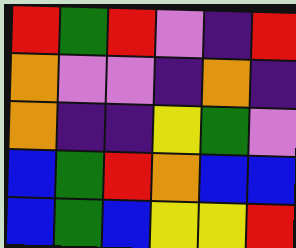[["red", "green", "red", "violet", "indigo", "red"], ["orange", "violet", "violet", "indigo", "orange", "indigo"], ["orange", "indigo", "indigo", "yellow", "green", "violet"], ["blue", "green", "red", "orange", "blue", "blue"], ["blue", "green", "blue", "yellow", "yellow", "red"]]